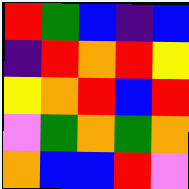[["red", "green", "blue", "indigo", "blue"], ["indigo", "red", "orange", "red", "yellow"], ["yellow", "orange", "red", "blue", "red"], ["violet", "green", "orange", "green", "orange"], ["orange", "blue", "blue", "red", "violet"]]